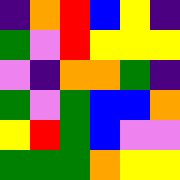[["indigo", "orange", "red", "blue", "yellow", "indigo"], ["green", "violet", "red", "yellow", "yellow", "yellow"], ["violet", "indigo", "orange", "orange", "green", "indigo"], ["green", "violet", "green", "blue", "blue", "orange"], ["yellow", "red", "green", "blue", "violet", "violet"], ["green", "green", "green", "orange", "yellow", "yellow"]]